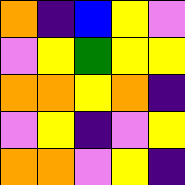[["orange", "indigo", "blue", "yellow", "violet"], ["violet", "yellow", "green", "yellow", "yellow"], ["orange", "orange", "yellow", "orange", "indigo"], ["violet", "yellow", "indigo", "violet", "yellow"], ["orange", "orange", "violet", "yellow", "indigo"]]